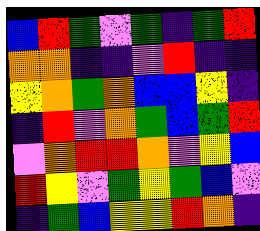[["blue", "red", "green", "violet", "green", "indigo", "green", "red"], ["orange", "orange", "indigo", "indigo", "violet", "red", "indigo", "indigo"], ["yellow", "orange", "green", "orange", "blue", "blue", "yellow", "indigo"], ["indigo", "red", "violet", "orange", "green", "blue", "green", "red"], ["violet", "orange", "red", "red", "orange", "violet", "yellow", "blue"], ["red", "yellow", "violet", "green", "yellow", "green", "blue", "violet"], ["indigo", "green", "blue", "yellow", "yellow", "red", "orange", "indigo"]]